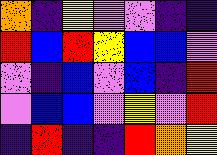[["orange", "indigo", "yellow", "violet", "violet", "indigo", "indigo"], ["red", "blue", "red", "yellow", "blue", "blue", "violet"], ["violet", "indigo", "blue", "violet", "blue", "indigo", "red"], ["violet", "blue", "blue", "violet", "yellow", "violet", "red"], ["indigo", "red", "indigo", "indigo", "red", "orange", "yellow"]]